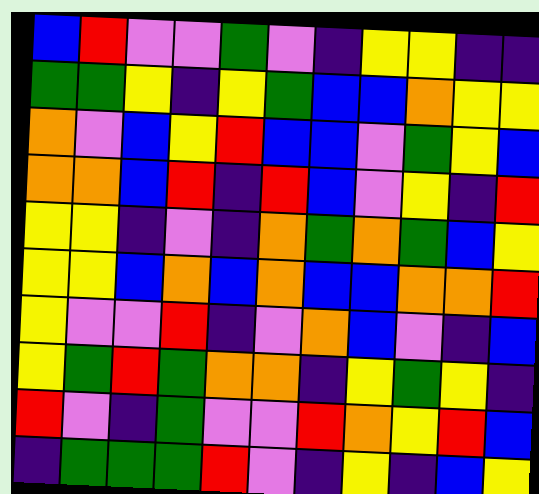[["blue", "red", "violet", "violet", "green", "violet", "indigo", "yellow", "yellow", "indigo", "indigo"], ["green", "green", "yellow", "indigo", "yellow", "green", "blue", "blue", "orange", "yellow", "yellow"], ["orange", "violet", "blue", "yellow", "red", "blue", "blue", "violet", "green", "yellow", "blue"], ["orange", "orange", "blue", "red", "indigo", "red", "blue", "violet", "yellow", "indigo", "red"], ["yellow", "yellow", "indigo", "violet", "indigo", "orange", "green", "orange", "green", "blue", "yellow"], ["yellow", "yellow", "blue", "orange", "blue", "orange", "blue", "blue", "orange", "orange", "red"], ["yellow", "violet", "violet", "red", "indigo", "violet", "orange", "blue", "violet", "indigo", "blue"], ["yellow", "green", "red", "green", "orange", "orange", "indigo", "yellow", "green", "yellow", "indigo"], ["red", "violet", "indigo", "green", "violet", "violet", "red", "orange", "yellow", "red", "blue"], ["indigo", "green", "green", "green", "red", "violet", "indigo", "yellow", "indigo", "blue", "yellow"]]